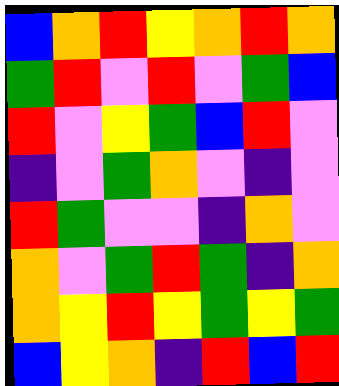[["blue", "orange", "red", "yellow", "orange", "red", "orange"], ["green", "red", "violet", "red", "violet", "green", "blue"], ["red", "violet", "yellow", "green", "blue", "red", "violet"], ["indigo", "violet", "green", "orange", "violet", "indigo", "violet"], ["red", "green", "violet", "violet", "indigo", "orange", "violet"], ["orange", "violet", "green", "red", "green", "indigo", "orange"], ["orange", "yellow", "red", "yellow", "green", "yellow", "green"], ["blue", "yellow", "orange", "indigo", "red", "blue", "red"]]